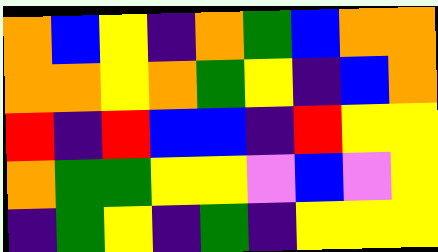[["orange", "blue", "yellow", "indigo", "orange", "green", "blue", "orange", "orange"], ["orange", "orange", "yellow", "orange", "green", "yellow", "indigo", "blue", "orange"], ["red", "indigo", "red", "blue", "blue", "indigo", "red", "yellow", "yellow"], ["orange", "green", "green", "yellow", "yellow", "violet", "blue", "violet", "yellow"], ["indigo", "green", "yellow", "indigo", "green", "indigo", "yellow", "yellow", "yellow"]]